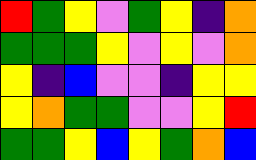[["red", "green", "yellow", "violet", "green", "yellow", "indigo", "orange"], ["green", "green", "green", "yellow", "violet", "yellow", "violet", "orange"], ["yellow", "indigo", "blue", "violet", "violet", "indigo", "yellow", "yellow"], ["yellow", "orange", "green", "green", "violet", "violet", "yellow", "red"], ["green", "green", "yellow", "blue", "yellow", "green", "orange", "blue"]]